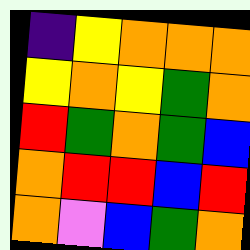[["indigo", "yellow", "orange", "orange", "orange"], ["yellow", "orange", "yellow", "green", "orange"], ["red", "green", "orange", "green", "blue"], ["orange", "red", "red", "blue", "red"], ["orange", "violet", "blue", "green", "orange"]]